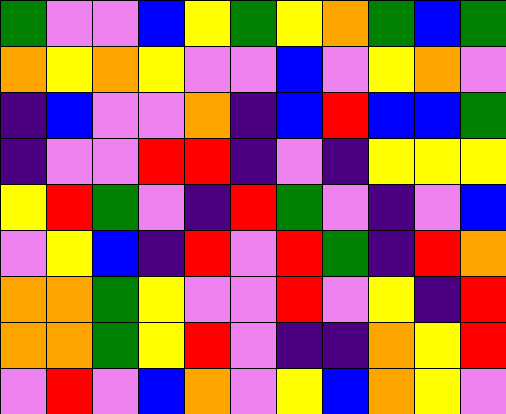[["green", "violet", "violet", "blue", "yellow", "green", "yellow", "orange", "green", "blue", "green"], ["orange", "yellow", "orange", "yellow", "violet", "violet", "blue", "violet", "yellow", "orange", "violet"], ["indigo", "blue", "violet", "violet", "orange", "indigo", "blue", "red", "blue", "blue", "green"], ["indigo", "violet", "violet", "red", "red", "indigo", "violet", "indigo", "yellow", "yellow", "yellow"], ["yellow", "red", "green", "violet", "indigo", "red", "green", "violet", "indigo", "violet", "blue"], ["violet", "yellow", "blue", "indigo", "red", "violet", "red", "green", "indigo", "red", "orange"], ["orange", "orange", "green", "yellow", "violet", "violet", "red", "violet", "yellow", "indigo", "red"], ["orange", "orange", "green", "yellow", "red", "violet", "indigo", "indigo", "orange", "yellow", "red"], ["violet", "red", "violet", "blue", "orange", "violet", "yellow", "blue", "orange", "yellow", "violet"]]